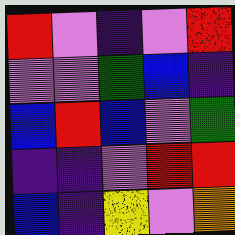[["red", "violet", "indigo", "violet", "red"], ["violet", "violet", "green", "blue", "indigo"], ["blue", "red", "blue", "violet", "green"], ["indigo", "indigo", "violet", "red", "red"], ["blue", "indigo", "yellow", "violet", "orange"]]